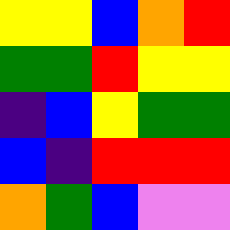[["yellow", "yellow", "blue", "orange", "red"], ["green", "green", "red", "yellow", "yellow"], ["indigo", "blue", "yellow", "green", "green"], ["blue", "indigo", "red", "red", "red"], ["orange", "green", "blue", "violet", "violet"]]